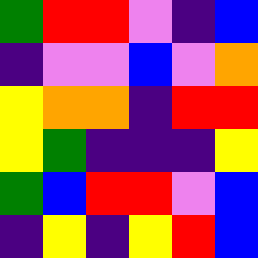[["green", "red", "red", "violet", "indigo", "blue"], ["indigo", "violet", "violet", "blue", "violet", "orange"], ["yellow", "orange", "orange", "indigo", "red", "red"], ["yellow", "green", "indigo", "indigo", "indigo", "yellow"], ["green", "blue", "red", "red", "violet", "blue"], ["indigo", "yellow", "indigo", "yellow", "red", "blue"]]